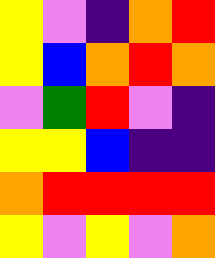[["yellow", "violet", "indigo", "orange", "red"], ["yellow", "blue", "orange", "red", "orange"], ["violet", "green", "red", "violet", "indigo"], ["yellow", "yellow", "blue", "indigo", "indigo"], ["orange", "red", "red", "red", "red"], ["yellow", "violet", "yellow", "violet", "orange"]]